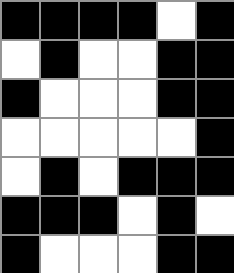[["black", "black", "black", "black", "white", "black"], ["white", "black", "white", "white", "black", "black"], ["black", "white", "white", "white", "black", "black"], ["white", "white", "white", "white", "white", "black"], ["white", "black", "white", "black", "black", "black"], ["black", "black", "black", "white", "black", "white"], ["black", "white", "white", "white", "black", "black"]]